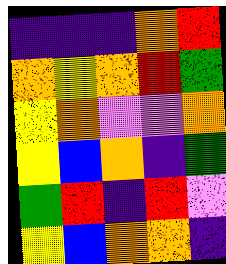[["indigo", "indigo", "indigo", "orange", "red"], ["orange", "yellow", "orange", "red", "green"], ["yellow", "orange", "violet", "violet", "orange"], ["yellow", "blue", "orange", "indigo", "green"], ["green", "red", "indigo", "red", "violet"], ["yellow", "blue", "orange", "orange", "indigo"]]